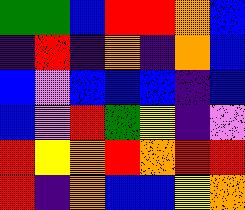[["green", "green", "blue", "red", "red", "orange", "blue"], ["indigo", "red", "indigo", "orange", "indigo", "orange", "blue"], ["blue", "violet", "blue", "blue", "blue", "indigo", "blue"], ["blue", "violet", "red", "green", "yellow", "indigo", "violet"], ["red", "yellow", "orange", "red", "orange", "red", "red"], ["red", "indigo", "orange", "blue", "blue", "yellow", "orange"]]